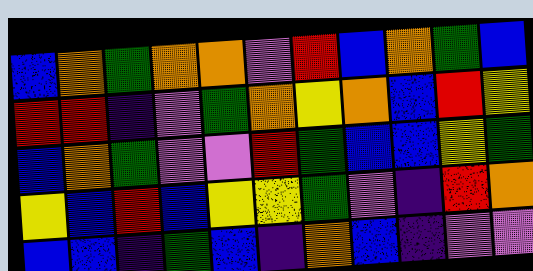[["blue", "orange", "green", "orange", "orange", "violet", "red", "blue", "orange", "green", "blue"], ["red", "red", "indigo", "violet", "green", "orange", "yellow", "orange", "blue", "red", "yellow"], ["blue", "orange", "green", "violet", "violet", "red", "green", "blue", "blue", "yellow", "green"], ["yellow", "blue", "red", "blue", "yellow", "yellow", "green", "violet", "indigo", "red", "orange"], ["blue", "blue", "indigo", "green", "blue", "indigo", "orange", "blue", "indigo", "violet", "violet"]]